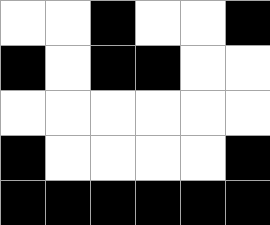[["white", "white", "black", "white", "white", "black"], ["black", "white", "black", "black", "white", "white"], ["white", "white", "white", "white", "white", "white"], ["black", "white", "white", "white", "white", "black"], ["black", "black", "black", "black", "black", "black"]]